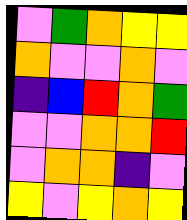[["violet", "green", "orange", "yellow", "yellow"], ["orange", "violet", "violet", "orange", "violet"], ["indigo", "blue", "red", "orange", "green"], ["violet", "violet", "orange", "orange", "red"], ["violet", "orange", "orange", "indigo", "violet"], ["yellow", "violet", "yellow", "orange", "yellow"]]